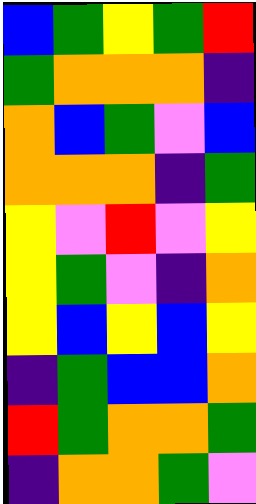[["blue", "green", "yellow", "green", "red"], ["green", "orange", "orange", "orange", "indigo"], ["orange", "blue", "green", "violet", "blue"], ["orange", "orange", "orange", "indigo", "green"], ["yellow", "violet", "red", "violet", "yellow"], ["yellow", "green", "violet", "indigo", "orange"], ["yellow", "blue", "yellow", "blue", "yellow"], ["indigo", "green", "blue", "blue", "orange"], ["red", "green", "orange", "orange", "green"], ["indigo", "orange", "orange", "green", "violet"]]